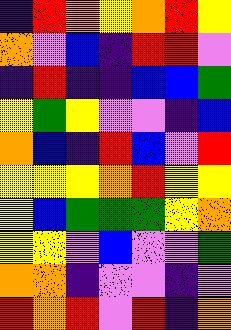[["indigo", "red", "orange", "yellow", "orange", "red", "yellow"], ["orange", "violet", "blue", "indigo", "red", "red", "violet"], ["indigo", "red", "indigo", "indigo", "blue", "blue", "green"], ["yellow", "green", "yellow", "violet", "violet", "indigo", "blue"], ["orange", "blue", "indigo", "red", "blue", "violet", "red"], ["yellow", "yellow", "yellow", "orange", "red", "yellow", "yellow"], ["yellow", "blue", "green", "green", "green", "yellow", "orange"], ["yellow", "yellow", "violet", "blue", "violet", "violet", "green"], ["orange", "orange", "indigo", "violet", "violet", "indigo", "violet"], ["red", "orange", "red", "violet", "red", "indigo", "orange"]]